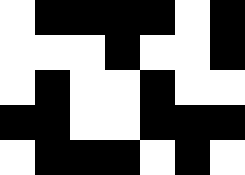[["white", "black", "black", "black", "black", "white", "black"], ["white", "white", "white", "black", "white", "white", "black"], ["white", "black", "white", "white", "black", "white", "white"], ["black", "black", "white", "white", "black", "black", "black"], ["white", "black", "black", "black", "white", "black", "white"]]